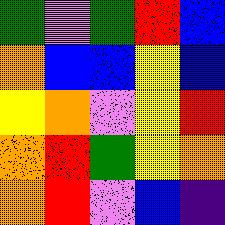[["green", "violet", "green", "red", "blue"], ["orange", "blue", "blue", "yellow", "blue"], ["yellow", "orange", "violet", "yellow", "red"], ["orange", "red", "green", "yellow", "orange"], ["orange", "red", "violet", "blue", "indigo"]]